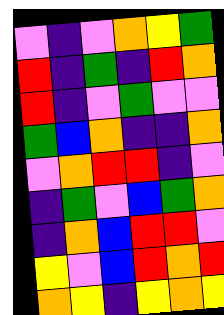[["violet", "indigo", "violet", "orange", "yellow", "green"], ["red", "indigo", "green", "indigo", "red", "orange"], ["red", "indigo", "violet", "green", "violet", "violet"], ["green", "blue", "orange", "indigo", "indigo", "orange"], ["violet", "orange", "red", "red", "indigo", "violet"], ["indigo", "green", "violet", "blue", "green", "orange"], ["indigo", "orange", "blue", "red", "red", "violet"], ["yellow", "violet", "blue", "red", "orange", "red"], ["orange", "yellow", "indigo", "yellow", "orange", "yellow"]]